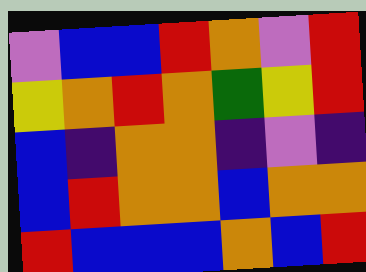[["violet", "blue", "blue", "red", "orange", "violet", "red"], ["yellow", "orange", "red", "orange", "green", "yellow", "red"], ["blue", "indigo", "orange", "orange", "indigo", "violet", "indigo"], ["blue", "red", "orange", "orange", "blue", "orange", "orange"], ["red", "blue", "blue", "blue", "orange", "blue", "red"]]